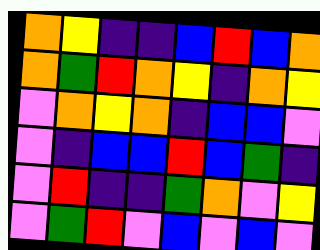[["orange", "yellow", "indigo", "indigo", "blue", "red", "blue", "orange"], ["orange", "green", "red", "orange", "yellow", "indigo", "orange", "yellow"], ["violet", "orange", "yellow", "orange", "indigo", "blue", "blue", "violet"], ["violet", "indigo", "blue", "blue", "red", "blue", "green", "indigo"], ["violet", "red", "indigo", "indigo", "green", "orange", "violet", "yellow"], ["violet", "green", "red", "violet", "blue", "violet", "blue", "violet"]]